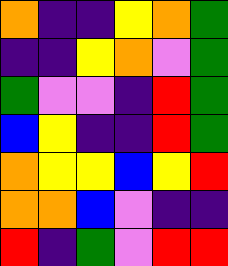[["orange", "indigo", "indigo", "yellow", "orange", "green"], ["indigo", "indigo", "yellow", "orange", "violet", "green"], ["green", "violet", "violet", "indigo", "red", "green"], ["blue", "yellow", "indigo", "indigo", "red", "green"], ["orange", "yellow", "yellow", "blue", "yellow", "red"], ["orange", "orange", "blue", "violet", "indigo", "indigo"], ["red", "indigo", "green", "violet", "red", "red"]]